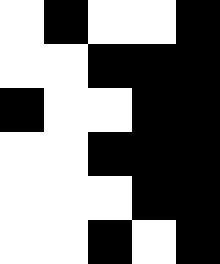[["white", "black", "white", "white", "black"], ["white", "white", "black", "black", "black"], ["black", "white", "white", "black", "black"], ["white", "white", "black", "black", "black"], ["white", "white", "white", "black", "black"], ["white", "white", "black", "white", "black"]]